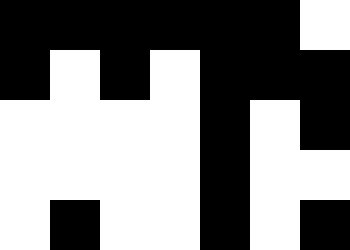[["black", "black", "black", "black", "black", "black", "white"], ["black", "white", "black", "white", "black", "black", "black"], ["white", "white", "white", "white", "black", "white", "black"], ["white", "white", "white", "white", "black", "white", "white"], ["white", "black", "white", "white", "black", "white", "black"]]